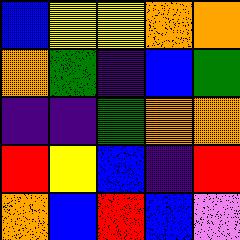[["blue", "yellow", "yellow", "orange", "orange"], ["orange", "green", "indigo", "blue", "green"], ["indigo", "indigo", "green", "orange", "orange"], ["red", "yellow", "blue", "indigo", "red"], ["orange", "blue", "red", "blue", "violet"]]